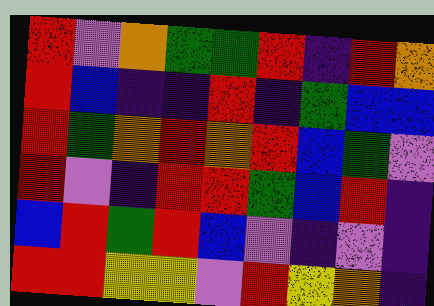[["red", "violet", "orange", "green", "green", "red", "indigo", "red", "orange"], ["red", "blue", "indigo", "indigo", "red", "indigo", "green", "blue", "blue"], ["red", "green", "orange", "red", "orange", "red", "blue", "green", "violet"], ["red", "violet", "indigo", "red", "red", "green", "blue", "red", "indigo"], ["blue", "red", "green", "red", "blue", "violet", "indigo", "violet", "indigo"], ["red", "red", "yellow", "yellow", "violet", "red", "yellow", "orange", "indigo"]]